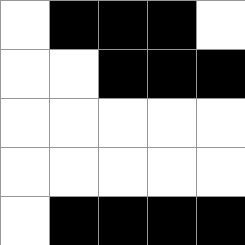[["white", "black", "black", "black", "white"], ["white", "white", "black", "black", "black"], ["white", "white", "white", "white", "white"], ["white", "white", "white", "white", "white"], ["white", "black", "black", "black", "black"]]